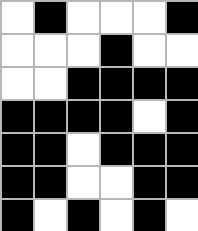[["white", "black", "white", "white", "white", "black"], ["white", "white", "white", "black", "white", "white"], ["white", "white", "black", "black", "black", "black"], ["black", "black", "black", "black", "white", "black"], ["black", "black", "white", "black", "black", "black"], ["black", "black", "white", "white", "black", "black"], ["black", "white", "black", "white", "black", "white"]]